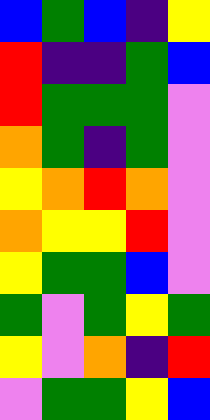[["blue", "green", "blue", "indigo", "yellow"], ["red", "indigo", "indigo", "green", "blue"], ["red", "green", "green", "green", "violet"], ["orange", "green", "indigo", "green", "violet"], ["yellow", "orange", "red", "orange", "violet"], ["orange", "yellow", "yellow", "red", "violet"], ["yellow", "green", "green", "blue", "violet"], ["green", "violet", "green", "yellow", "green"], ["yellow", "violet", "orange", "indigo", "red"], ["violet", "green", "green", "yellow", "blue"]]